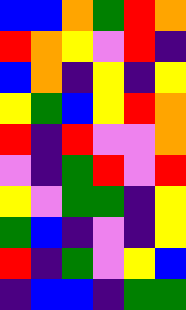[["blue", "blue", "orange", "green", "red", "orange"], ["red", "orange", "yellow", "violet", "red", "indigo"], ["blue", "orange", "indigo", "yellow", "indigo", "yellow"], ["yellow", "green", "blue", "yellow", "red", "orange"], ["red", "indigo", "red", "violet", "violet", "orange"], ["violet", "indigo", "green", "red", "violet", "red"], ["yellow", "violet", "green", "green", "indigo", "yellow"], ["green", "blue", "indigo", "violet", "indigo", "yellow"], ["red", "indigo", "green", "violet", "yellow", "blue"], ["indigo", "blue", "blue", "indigo", "green", "green"]]